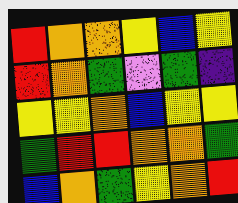[["red", "orange", "orange", "yellow", "blue", "yellow"], ["red", "orange", "green", "violet", "green", "indigo"], ["yellow", "yellow", "orange", "blue", "yellow", "yellow"], ["green", "red", "red", "orange", "orange", "green"], ["blue", "orange", "green", "yellow", "orange", "red"]]